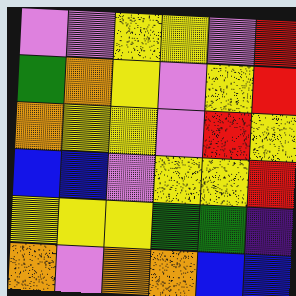[["violet", "violet", "yellow", "yellow", "violet", "red"], ["green", "orange", "yellow", "violet", "yellow", "red"], ["orange", "yellow", "yellow", "violet", "red", "yellow"], ["blue", "blue", "violet", "yellow", "yellow", "red"], ["yellow", "yellow", "yellow", "green", "green", "indigo"], ["orange", "violet", "orange", "orange", "blue", "blue"]]